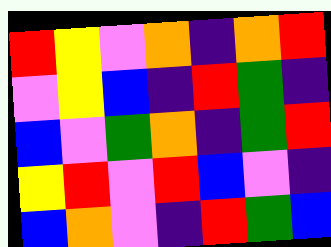[["red", "yellow", "violet", "orange", "indigo", "orange", "red"], ["violet", "yellow", "blue", "indigo", "red", "green", "indigo"], ["blue", "violet", "green", "orange", "indigo", "green", "red"], ["yellow", "red", "violet", "red", "blue", "violet", "indigo"], ["blue", "orange", "violet", "indigo", "red", "green", "blue"]]